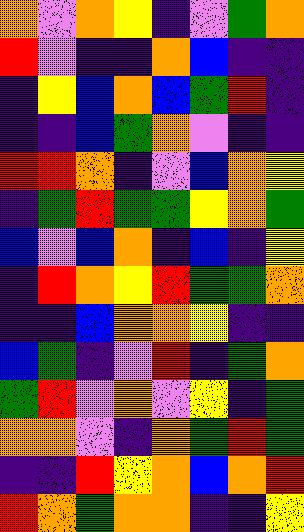[["orange", "violet", "orange", "yellow", "indigo", "violet", "green", "orange"], ["red", "violet", "indigo", "indigo", "orange", "blue", "indigo", "indigo"], ["indigo", "yellow", "blue", "orange", "blue", "green", "red", "indigo"], ["indigo", "indigo", "blue", "green", "orange", "violet", "indigo", "indigo"], ["red", "red", "orange", "indigo", "violet", "blue", "orange", "yellow"], ["indigo", "green", "red", "green", "green", "yellow", "orange", "green"], ["blue", "violet", "blue", "orange", "indigo", "blue", "indigo", "yellow"], ["indigo", "red", "orange", "yellow", "red", "green", "green", "orange"], ["indigo", "indigo", "blue", "orange", "orange", "yellow", "indigo", "indigo"], ["blue", "green", "indigo", "violet", "red", "indigo", "green", "orange"], ["green", "red", "violet", "orange", "violet", "yellow", "indigo", "green"], ["orange", "orange", "violet", "indigo", "orange", "green", "red", "green"], ["indigo", "indigo", "red", "yellow", "orange", "blue", "orange", "red"], ["red", "orange", "green", "orange", "orange", "indigo", "indigo", "yellow"]]